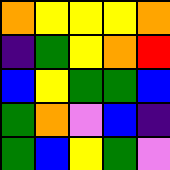[["orange", "yellow", "yellow", "yellow", "orange"], ["indigo", "green", "yellow", "orange", "red"], ["blue", "yellow", "green", "green", "blue"], ["green", "orange", "violet", "blue", "indigo"], ["green", "blue", "yellow", "green", "violet"]]